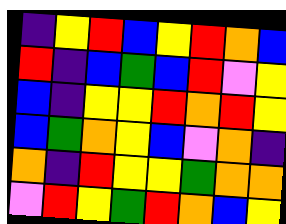[["indigo", "yellow", "red", "blue", "yellow", "red", "orange", "blue"], ["red", "indigo", "blue", "green", "blue", "red", "violet", "yellow"], ["blue", "indigo", "yellow", "yellow", "red", "orange", "red", "yellow"], ["blue", "green", "orange", "yellow", "blue", "violet", "orange", "indigo"], ["orange", "indigo", "red", "yellow", "yellow", "green", "orange", "orange"], ["violet", "red", "yellow", "green", "red", "orange", "blue", "yellow"]]